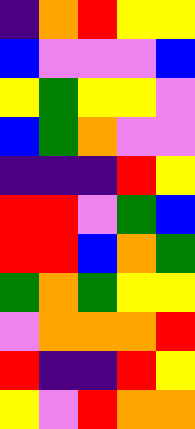[["indigo", "orange", "red", "yellow", "yellow"], ["blue", "violet", "violet", "violet", "blue"], ["yellow", "green", "yellow", "yellow", "violet"], ["blue", "green", "orange", "violet", "violet"], ["indigo", "indigo", "indigo", "red", "yellow"], ["red", "red", "violet", "green", "blue"], ["red", "red", "blue", "orange", "green"], ["green", "orange", "green", "yellow", "yellow"], ["violet", "orange", "orange", "orange", "red"], ["red", "indigo", "indigo", "red", "yellow"], ["yellow", "violet", "red", "orange", "orange"]]